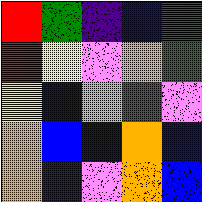[["red", "green", "indigo", "blue", "green"], ["red", "yellow", "violet", "orange", "green"], ["yellow", "blue", "orange", "green", "violet"], ["orange", "blue", "blue", "orange", "blue"], ["orange", "indigo", "violet", "orange", "blue"]]